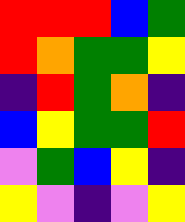[["red", "red", "red", "blue", "green"], ["red", "orange", "green", "green", "yellow"], ["indigo", "red", "green", "orange", "indigo"], ["blue", "yellow", "green", "green", "red"], ["violet", "green", "blue", "yellow", "indigo"], ["yellow", "violet", "indigo", "violet", "yellow"]]